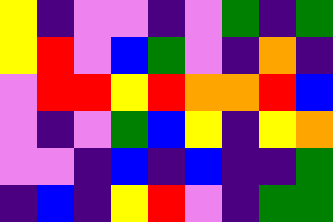[["yellow", "indigo", "violet", "violet", "indigo", "violet", "green", "indigo", "green"], ["yellow", "red", "violet", "blue", "green", "violet", "indigo", "orange", "indigo"], ["violet", "red", "red", "yellow", "red", "orange", "orange", "red", "blue"], ["violet", "indigo", "violet", "green", "blue", "yellow", "indigo", "yellow", "orange"], ["violet", "violet", "indigo", "blue", "indigo", "blue", "indigo", "indigo", "green"], ["indigo", "blue", "indigo", "yellow", "red", "violet", "indigo", "green", "green"]]